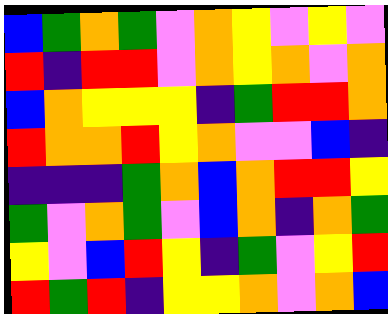[["blue", "green", "orange", "green", "violet", "orange", "yellow", "violet", "yellow", "violet"], ["red", "indigo", "red", "red", "violet", "orange", "yellow", "orange", "violet", "orange"], ["blue", "orange", "yellow", "yellow", "yellow", "indigo", "green", "red", "red", "orange"], ["red", "orange", "orange", "red", "yellow", "orange", "violet", "violet", "blue", "indigo"], ["indigo", "indigo", "indigo", "green", "orange", "blue", "orange", "red", "red", "yellow"], ["green", "violet", "orange", "green", "violet", "blue", "orange", "indigo", "orange", "green"], ["yellow", "violet", "blue", "red", "yellow", "indigo", "green", "violet", "yellow", "red"], ["red", "green", "red", "indigo", "yellow", "yellow", "orange", "violet", "orange", "blue"]]